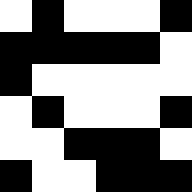[["white", "black", "white", "white", "white", "black"], ["black", "black", "black", "black", "black", "white"], ["black", "white", "white", "white", "white", "white"], ["white", "black", "white", "white", "white", "black"], ["white", "white", "black", "black", "black", "white"], ["black", "white", "white", "black", "black", "black"]]